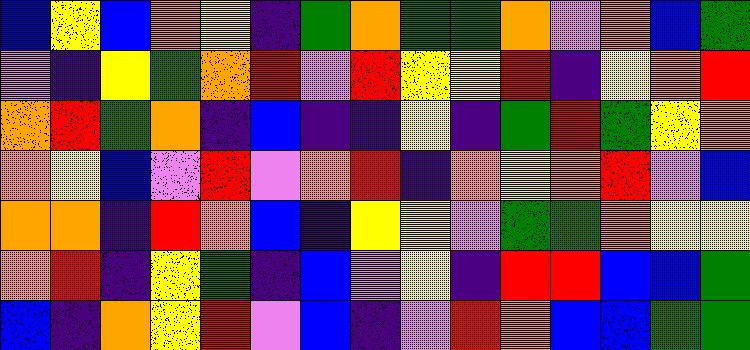[["blue", "yellow", "blue", "orange", "yellow", "indigo", "green", "orange", "green", "green", "orange", "violet", "orange", "blue", "green"], ["violet", "indigo", "yellow", "green", "orange", "red", "violet", "red", "yellow", "yellow", "red", "indigo", "yellow", "orange", "red"], ["orange", "red", "green", "orange", "indigo", "blue", "indigo", "indigo", "yellow", "indigo", "green", "red", "green", "yellow", "orange"], ["orange", "yellow", "blue", "violet", "red", "violet", "orange", "red", "indigo", "orange", "yellow", "orange", "red", "violet", "blue"], ["orange", "orange", "indigo", "red", "orange", "blue", "indigo", "yellow", "yellow", "violet", "green", "green", "orange", "yellow", "yellow"], ["orange", "red", "indigo", "yellow", "green", "indigo", "blue", "violet", "yellow", "indigo", "red", "red", "blue", "blue", "green"], ["blue", "indigo", "orange", "yellow", "red", "violet", "blue", "indigo", "violet", "red", "orange", "blue", "blue", "green", "green"]]